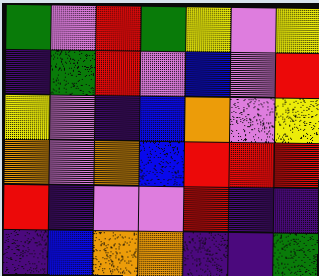[["green", "violet", "red", "green", "yellow", "violet", "yellow"], ["indigo", "green", "red", "violet", "blue", "violet", "red"], ["yellow", "violet", "indigo", "blue", "orange", "violet", "yellow"], ["orange", "violet", "orange", "blue", "red", "red", "red"], ["red", "indigo", "violet", "violet", "red", "indigo", "indigo"], ["indigo", "blue", "orange", "orange", "indigo", "indigo", "green"]]